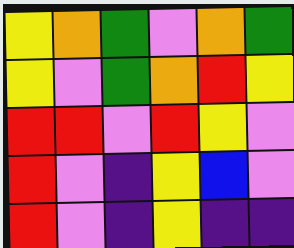[["yellow", "orange", "green", "violet", "orange", "green"], ["yellow", "violet", "green", "orange", "red", "yellow"], ["red", "red", "violet", "red", "yellow", "violet"], ["red", "violet", "indigo", "yellow", "blue", "violet"], ["red", "violet", "indigo", "yellow", "indigo", "indigo"]]